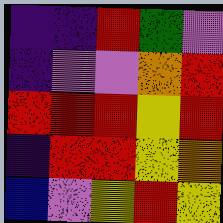[["indigo", "indigo", "red", "green", "violet"], ["indigo", "violet", "violet", "orange", "red"], ["red", "red", "red", "yellow", "red"], ["indigo", "red", "red", "yellow", "orange"], ["blue", "violet", "yellow", "red", "yellow"]]